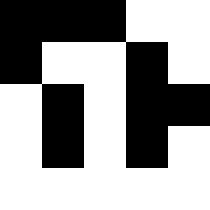[["black", "black", "black", "white", "white"], ["black", "white", "white", "black", "white"], ["white", "black", "white", "black", "black"], ["white", "black", "white", "black", "white"], ["white", "white", "white", "white", "white"]]